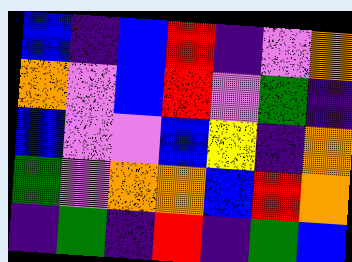[["blue", "indigo", "blue", "red", "indigo", "violet", "orange"], ["orange", "violet", "blue", "red", "violet", "green", "indigo"], ["blue", "violet", "violet", "blue", "yellow", "indigo", "orange"], ["green", "violet", "orange", "orange", "blue", "red", "orange"], ["indigo", "green", "indigo", "red", "indigo", "green", "blue"]]